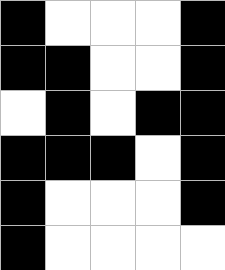[["black", "white", "white", "white", "black"], ["black", "black", "white", "white", "black"], ["white", "black", "white", "black", "black"], ["black", "black", "black", "white", "black"], ["black", "white", "white", "white", "black"], ["black", "white", "white", "white", "white"]]